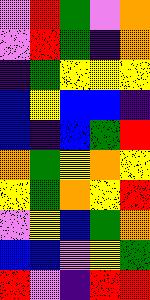[["violet", "red", "green", "violet", "orange"], ["violet", "red", "green", "indigo", "orange"], ["indigo", "green", "yellow", "yellow", "yellow"], ["blue", "yellow", "blue", "blue", "indigo"], ["blue", "indigo", "blue", "green", "red"], ["orange", "green", "yellow", "orange", "yellow"], ["yellow", "green", "orange", "yellow", "red"], ["violet", "yellow", "blue", "green", "orange"], ["blue", "blue", "violet", "yellow", "green"], ["red", "violet", "indigo", "red", "red"]]